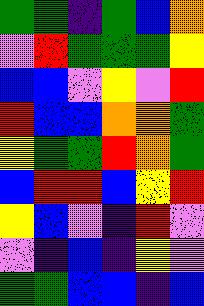[["green", "green", "indigo", "green", "blue", "orange"], ["violet", "red", "green", "green", "green", "yellow"], ["blue", "blue", "violet", "yellow", "violet", "red"], ["red", "blue", "blue", "orange", "orange", "green"], ["yellow", "green", "green", "red", "orange", "green"], ["blue", "red", "red", "blue", "yellow", "red"], ["yellow", "blue", "violet", "indigo", "red", "violet"], ["violet", "indigo", "blue", "indigo", "yellow", "violet"], ["green", "green", "blue", "blue", "indigo", "blue"]]